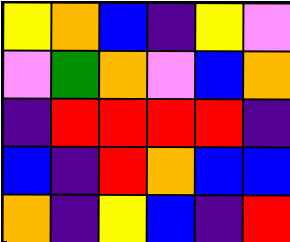[["yellow", "orange", "blue", "indigo", "yellow", "violet"], ["violet", "green", "orange", "violet", "blue", "orange"], ["indigo", "red", "red", "red", "red", "indigo"], ["blue", "indigo", "red", "orange", "blue", "blue"], ["orange", "indigo", "yellow", "blue", "indigo", "red"]]